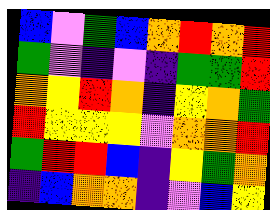[["blue", "violet", "green", "blue", "orange", "red", "orange", "red"], ["green", "violet", "indigo", "violet", "indigo", "green", "green", "red"], ["orange", "yellow", "red", "orange", "indigo", "yellow", "orange", "green"], ["red", "yellow", "yellow", "yellow", "violet", "orange", "orange", "red"], ["green", "red", "red", "blue", "indigo", "yellow", "green", "orange"], ["indigo", "blue", "orange", "orange", "indigo", "violet", "blue", "yellow"]]